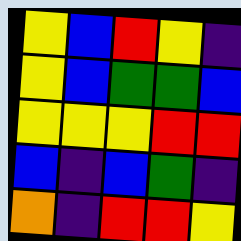[["yellow", "blue", "red", "yellow", "indigo"], ["yellow", "blue", "green", "green", "blue"], ["yellow", "yellow", "yellow", "red", "red"], ["blue", "indigo", "blue", "green", "indigo"], ["orange", "indigo", "red", "red", "yellow"]]